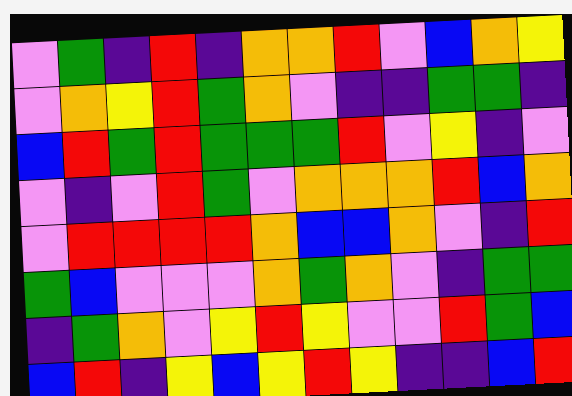[["violet", "green", "indigo", "red", "indigo", "orange", "orange", "red", "violet", "blue", "orange", "yellow"], ["violet", "orange", "yellow", "red", "green", "orange", "violet", "indigo", "indigo", "green", "green", "indigo"], ["blue", "red", "green", "red", "green", "green", "green", "red", "violet", "yellow", "indigo", "violet"], ["violet", "indigo", "violet", "red", "green", "violet", "orange", "orange", "orange", "red", "blue", "orange"], ["violet", "red", "red", "red", "red", "orange", "blue", "blue", "orange", "violet", "indigo", "red"], ["green", "blue", "violet", "violet", "violet", "orange", "green", "orange", "violet", "indigo", "green", "green"], ["indigo", "green", "orange", "violet", "yellow", "red", "yellow", "violet", "violet", "red", "green", "blue"], ["blue", "red", "indigo", "yellow", "blue", "yellow", "red", "yellow", "indigo", "indigo", "blue", "red"]]